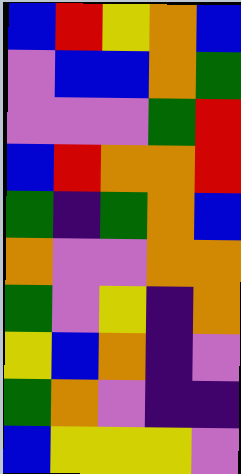[["blue", "red", "yellow", "orange", "blue"], ["violet", "blue", "blue", "orange", "green"], ["violet", "violet", "violet", "green", "red"], ["blue", "red", "orange", "orange", "red"], ["green", "indigo", "green", "orange", "blue"], ["orange", "violet", "violet", "orange", "orange"], ["green", "violet", "yellow", "indigo", "orange"], ["yellow", "blue", "orange", "indigo", "violet"], ["green", "orange", "violet", "indigo", "indigo"], ["blue", "yellow", "yellow", "yellow", "violet"]]